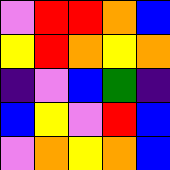[["violet", "red", "red", "orange", "blue"], ["yellow", "red", "orange", "yellow", "orange"], ["indigo", "violet", "blue", "green", "indigo"], ["blue", "yellow", "violet", "red", "blue"], ["violet", "orange", "yellow", "orange", "blue"]]